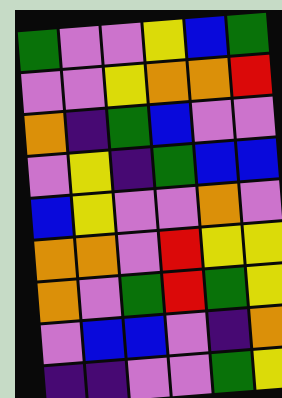[["green", "violet", "violet", "yellow", "blue", "green"], ["violet", "violet", "yellow", "orange", "orange", "red"], ["orange", "indigo", "green", "blue", "violet", "violet"], ["violet", "yellow", "indigo", "green", "blue", "blue"], ["blue", "yellow", "violet", "violet", "orange", "violet"], ["orange", "orange", "violet", "red", "yellow", "yellow"], ["orange", "violet", "green", "red", "green", "yellow"], ["violet", "blue", "blue", "violet", "indigo", "orange"], ["indigo", "indigo", "violet", "violet", "green", "yellow"]]